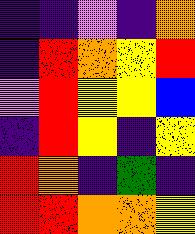[["indigo", "indigo", "violet", "indigo", "orange"], ["indigo", "red", "orange", "yellow", "red"], ["violet", "red", "yellow", "yellow", "blue"], ["indigo", "red", "yellow", "indigo", "yellow"], ["red", "orange", "indigo", "green", "indigo"], ["red", "red", "orange", "orange", "yellow"]]